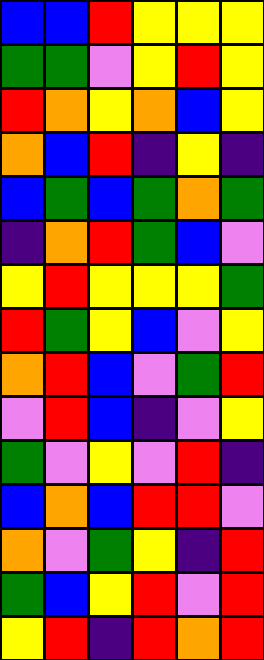[["blue", "blue", "red", "yellow", "yellow", "yellow"], ["green", "green", "violet", "yellow", "red", "yellow"], ["red", "orange", "yellow", "orange", "blue", "yellow"], ["orange", "blue", "red", "indigo", "yellow", "indigo"], ["blue", "green", "blue", "green", "orange", "green"], ["indigo", "orange", "red", "green", "blue", "violet"], ["yellow", "red", "yellow", "yellow", "yellow", "green"], ["red", "green", "yellow", "blue", "violet", "yellow"], ["orange", "red", "blue", "violet", "green", "red"], ["violet", "red", "blue", "indigo", "violet", "yellow"], ["green", "violet", "yellow", "violet", "red", "indigo"], ["blue", "orange", "blue", "red", "red", "violet"], ["orange", "violet", "green", "yellow", "indigo", "red"], ["green", "blue", "yellow", "red", "violet", "red"], ["yellow", "red", "indigo", "red", "orange", "red"]]